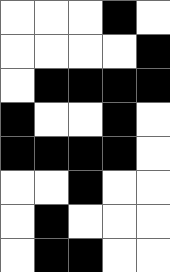[["white", "white", "white", "black", "white"], ["white", "white", "white", "white", "black"], ["white", "black", "black", "black", "black"], ["black", "white", "white", "black", "white"], ["black", "black", "black", "black", "white"], ["white", "white", "black", "white", "white"], ["white", "black", "white", "white", "white"], ["white", "black", "black", "white", "white"]]